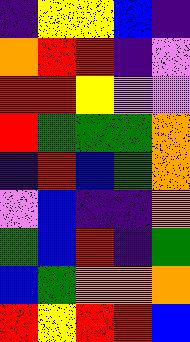[["indigo", "yellow", "yellow", "blue", "indigo"], ["orange", "red", "red", "indigo", "violet"], ["red", "red", "yellow", "violet", "violet"], ["red", "green", "green", "green", "orange"], ["indigo", "red", "blue", "green", "orange"], ["violet", "blue", "indigo", "indigo", "orange"], ["green", "blue", "red", "indigo", "green"], ["blue", "green", "orange", "orange", "orange"], ["red", "yellow", "red", "red", "blue"]]